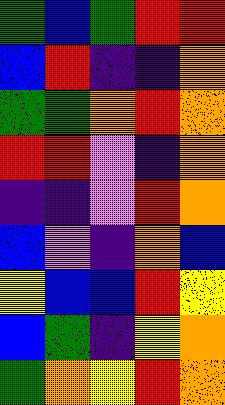[["green", "blue", "green", "red", "red"], ["blue", "red", "indigo", "indigo", "orange"], ["green", "green", "orange", "red", "orange"], ["red", "red", "violet", "indigo", "orange"], ["indigo", "indigo", "violet", "red", "orange"], ["blue", "violet", "indigo", "orange", "blue"], ["yellow", "blue", "blue", "red", "yellow"], ["blue", "green", "indigo", "yellow", "orange"], ["green", "orange", "yellow", "red", "orange"]]